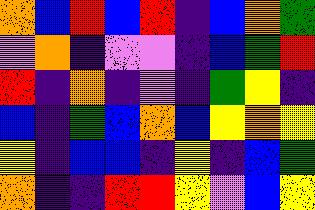[["orange", "blue", "red", "blue", "red", "indigo", "blue", "orange", "green"], ["violet", "orange", "indigo", "violet", "violet", "indigo", "blue", "green", "red"], ["red", "indigo", "orange", "indigo", "violet", "indigo", "green", "yellow", "indigo"], ["blue", "indigo", "green", "blue", "orange", "blue", "yellow", "orange", "yellow"], ["yellow", "indigo", "blue", "blue", "indigo", "yellow", "indigo", "blue", "green"], ["orange", "indigo", "indigo", "red", "red", "yellow", "violet", "blue", "yellow"]]